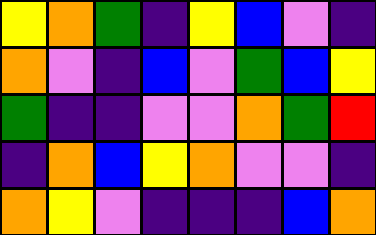[["yellow", "orange", "green", "indigo", "yellow", "blue", "violet", "indigo"], ["orange", "violet", "indigo", "blue", "violet", "green", "blue", "yellow"], ["green", "indigo", "indigo", "violet", "violet", "orange", "green", "red"], ["indigo", "orange", "blue", "yellow", "orange", "violet", "violet", "indigo"], ["orange", "yellow", "violet", "indigo", "indigo", "indigo", "blue", "orange"]]